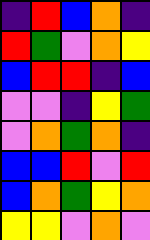[["indigo", "red", "blue", "orange", "indigo"], ["red", "green", "violet", "orange", "yellow"], ["blue", "red", "red", "indigo", "blue"], ["violet", "violet", "indigo", "yellow", "green"], ["violet", "orange", "green", "orange", "indigo"], ["blue", "blue", "red", "violet", "red"], ["blue", "orange", "green", "yellow", "orange"], ["yellow", "yellow", "violet", "orange", "violet"]]